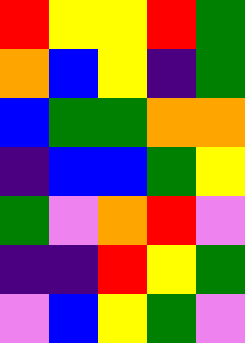[["red", "yellow", "yellow", "red", "green"], ["orange", "blue", "yellow", "indigo", "green"], ["blue", "green", "green", "orange", "orange"], ["indigo", "blue", "blue", "green", "yellow"], ["green", "violet", "orange", "red", "violet"], ["indigo", "indigo", "red", "yellow", "green"], ["violet", "blue", "yellow", "green", "violet"]]